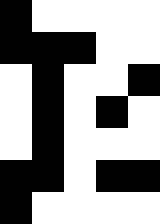[["black", "white", "white", "white", "white"], ["black", "black", "black", "white", "white"], ["white", "black", "white", "white", "black"], ["white", "black", "white", "black", "white"], ["white", "black", "white", "white", "white"], ["black", "black", "white", "black", "black"], ["black", "white", "white", "white", "white"]]